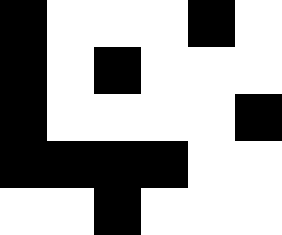[["black", "white", "white", "white", "black", "white"], ["black", "white", "black", "white", "white", "white"], ["black", "white", "white", "white", "white", "black"], ["black", "black", "black", "black", "white", "white"], ["white", "white", "black", "white", "white", "white"]]